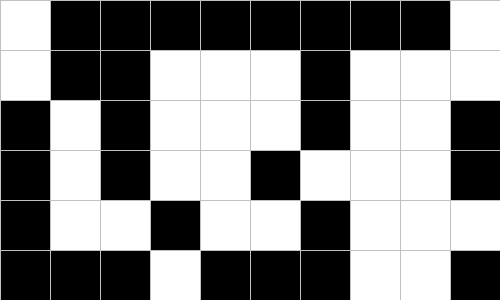[["white", "black", "black", "black", "black", "black", "black", "black", "black", "white"], ["white", "black", "black", "white", "white", "white", "black", "white", "white", "white"], ["black", "white", "black", "white", "white", "white", "black", "white", "white", "black"], ["black", "white", "black", "white", "white", "black", "white", "white", "white", "black"], ["black", "white", "white", "black", "white", "white", "black", "white", "white", "white"], ["black", "black", "black", "white", "black", "black", "black", "white", "white", "black"]]